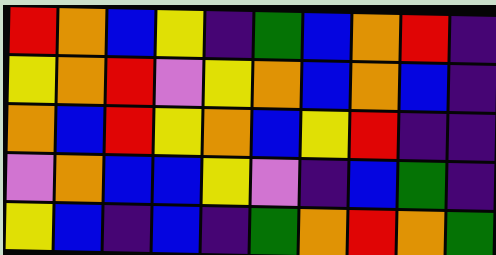[["red", "orange", "blue", "yellow", "indigo", "green", "blue", "orange", "red", "indigo"], ["yellow", "orange", "red", "violet", "yellow", "orange", "blue", "orange", "blue", "indigo"], ["orange", "blue", "red", "yellow", "orange", "blue", "yellow", "red", "indigo", "indigo"], ["violet", "orange", "blue", "blue", "yellow", "violet", "indigo", "blue", "green", "indigo"], ["yellow", "blue", "indigo", "blue", "indigo", "green", "orange", "red", "orange", "green"]]